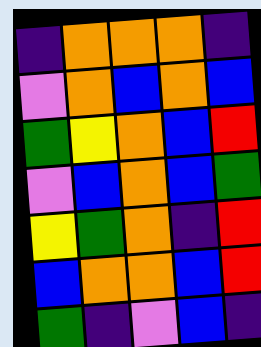[["indigo", "orange", "orange", "orange", "indigo"], ["violet", "orange", "blue", "orange", "blue"], ["green", "yellow", "orange", "blue", "red"], ["violet", "blue", "orange", "blue", "green"], ["yellow", "green", "orange", "indigo", "red"], ["blue", "orange", "orange", "blue", "red"], ["green", "indigo", "violet", "blue", "indigo"]]